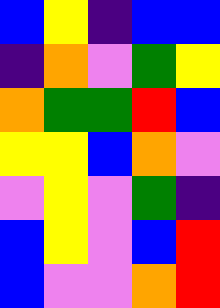[["blue", "yellow", "indigo", "blue", "blue"], ["indigo", "orange", "violet", "green", "yellow"], ["orange", "green", "green", "red", "blue"], ["yellow", "yellow", "blue", "orange", "violet"], ["violet", "yellow", "violet", "green", "indigo"], ["blue", "yellow", "violet", "blue", "red"], ["blue", "violet", "violet", "orange", "red"]]